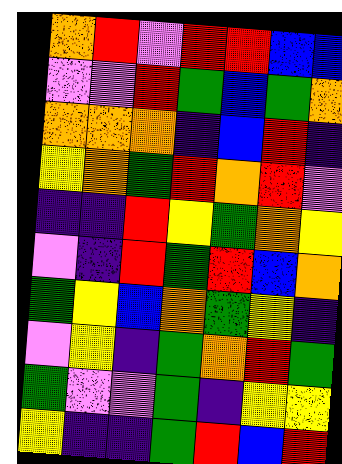[["orange", "red", "violet", "red", "red", "blue", "blue"], ["violet", "violet", "red", "green", "blue", "green", "orange"], ["orange", "orange", "orange", "indigo", "blue", "red", "indigo"], ["yellow", "orange", "green", "red", "orange", "red", "violet"], ["indigo", "indigo", "red", "yellow", "green", "orange", "yellow"], ["violet", "indigo", "red", "green", "red", "blue", "orange"], ["green", "yellow", "blue", "orange", "green", "yellow", "indigo"], ["violet", "yellow", "indigo", "green", "orange", "red", "green"], ["green", "violet", "violet", "green", "indigo", "yellow", "yellow"], ["yellow", "indigo", "indigo", "green", "red", "blue", "red"]]